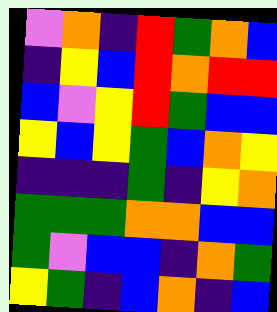[["violet", "orange", "indigo", "red", "green", "orange", "blue"], ["indigo", "yellow", "blue", "red", "orange", "red", "red"], ["blue", "violet", "yellow", "red", "green", "blue", "blue"], ["yellow", "blue", "yellow", "green", "blue", "orange", "yellow"], ["indigo", "indigo", "indigo", "green", "indigo", "yellow", "orange"], ["green", "green", "green", "orange", "orange", "blue", "blue"], ["green", "violet", "blue", "blue", "indigo", "orange", "green"], ["yellow", "green", "indigo", "blue", "orange", "indigo", "blue"]]